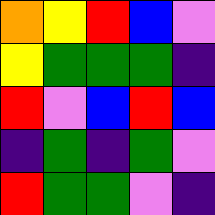[["orange", "yellow", "red", "blue", "violet"], ["yellow", "green", "green", "green", "indigo"], ["red", "violet", "blue", "red", "blue"], ["indigo", "green", "indigo", "green", "violet"], ["red", "green", "green", "violet", "indigo"]]